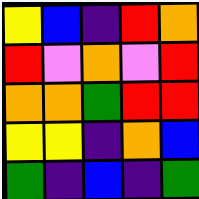[["yellow", "blue", "indigo", "red", "orange"], ["red", "violet", "orange", "violet", "red"], ["orange", "orange", "green", "red", "red"], ["yellow", "yellow", "indigo", "orange", "blue"], ["green", "indigo", "blue", "indigo", "green"]]